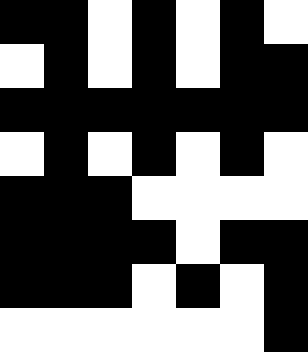[["black", "black", "white", "black", "white", "black", "white"], ["white", "black", "white", "black", "white", "black", "black"], ["black", "black", "black", "black", "black", "black", "black"], ["white", "black", "white", "black", "white", "black", "white"], ["black", "black", "black", "white", "white", "white", "white"], ["black", "black", "black", "black", "white", "black", "black"], ["black", "black", "black", "white", "black", "white", "black"], ["white", "white", "white", "white", "white", "white", "black"]]